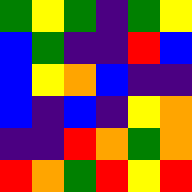[["green", "yellow", "green", "indigo", "green", "yellow"], ["blue", "green", "indigo", "indigo", "red", "blue"], ["blue", "yellow", "orange", "blue", "indigo", "indigo"], ["blue", "indigo", "blue", "indigo", "yellow", "orange"], ["indigo", "indigo", "red", "orange", "green", "orange"], ["red", "orange", "green", "red", "yellow", "red"]]